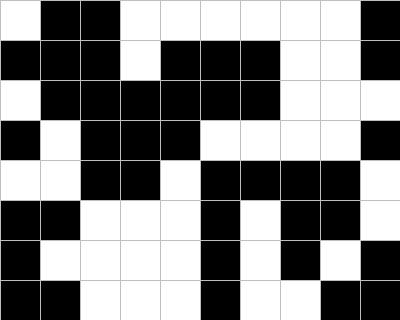[["white", "black", "black", "white", "white", "white", "white", "white", "white", "black"], ["black", "black", "black", "white", "black", "black", "black", "white", "white", "black"], ["white", "black", "black", "black", "black", "black", "black", "white", "white", "white"], ["black", "white", "black", "black", "black", "white", "white", "white", "white", "black"], ["white", "white", "black", "black", "white", "black", "black", "black", "black", "white"], ["black", "black", "white", "white", "white", "black", "white", "black", "black", "white"], ["black", "white", "white", "white", "white", "black", "white", "black", "white", "black"], ["black", "black", "white", "white", "white", "black", "white", "white", "black", "black"]]